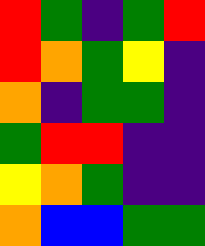[["red", "green", "indigo", "green", "red"], ["red", "orange", "green", "yellow", "indigo"], ["orange", "indigo", "green", "green", "indigo"], ["green", "red", "red", "indigo", "indigo"], ["yellow", "orange", "green", "indigo", "indigo"], ["orange", "blue", "blue", "green", "green"]]